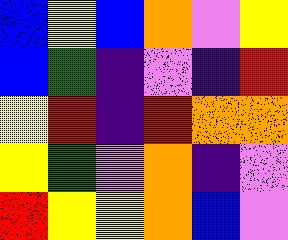[["blue", "yellow", "blue", "orange", "violet", "yellow"], ["blue", "green", "indigo", "violet", "indigo", "red"], ["yellow", "red", "indigo", "red", "orange", "orange"], ["yellow", "green", "violet", "orange", "indigo", "violet"], ["red", "yellow", "yellow", "orange", "blue", "violet"]]